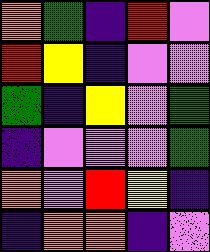[["orange", "green", "indigo", "red", "violet"], ["red", "yellow", "indigo", "violet", "violet"], ["green", "indigo", "yellow", "violet", "green"], ["indigo", "violet", "violet", "violet", "green"], ["orange", "violet", "red", "yellow", "indigo"], ["indigo", "orange", "orange", "indigo", "violet"]]